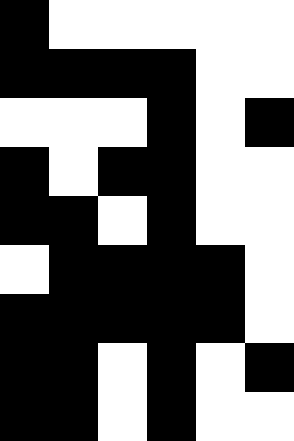[["black", "white", "white", "white", "white", "white"], ["black", "black", "black", "black", "white", "white"], ["white", "white", "white", "black", "white", "black"], ["black", "white", "black", "black", "white", "white"], ["black", "black", "white", "black", "white", "white"], ["white", "black", "black", "black", "black", "white"], ["black", "black", "black", "black", "black", "white"], ["black", "black", "white", "black", "white", "black"], ["black", "black", "white", "black", "white", "white"]]